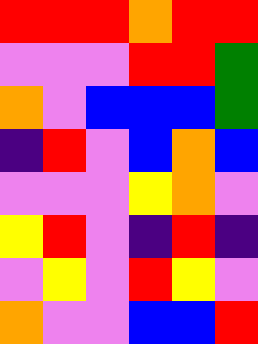[["red", "red", "red", "orange", "red", "red"], ["violet", "violet", "violet", "red", "red", "green"], ["orange", "violet", "blue", "blue", "blue", "green"], ["indigo", "red", "violet", "blue", "orange", "blue"], ["violet", "violet", "violet", "yellow", "orange", "violet"], ["yellow", "red", "violet", "indigo", "red", "indigo"], ["violet", "yellow", "violet", "red", "yellow", "violet"], ["orange", "violet", "violet", "blue", "blue", "red"]]